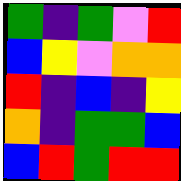[["green", "indigo", "green", "violet", "red"], ["blue", "yellow", "violet", "orange", "orange"], ["red", "indigo", "blue", "indigo", "yellow"], ["orange", "indigo", "green", "green", "blue"], ["blue", "red", "green", "red", "red"]]